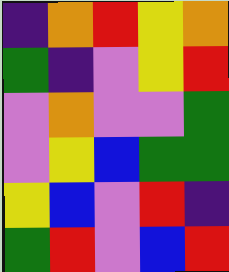[["indigo", "orange", "red", "yellow", "orange"], ["green", "indigo", "violet", "yellow", "red"], ["violet", "orange", "violet", "violet", "green"], ["violet", "yellow", "blue", "green", "green"], ["yellow", "blue", "violet", "red", "indigo"], ["green", "red", "violet", "blue", "red"]]